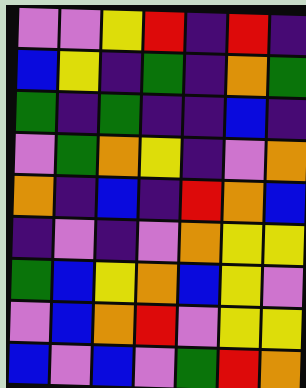[["violet", "violet", "yellow", "red", "indigo", "red", "indigo"], ["blue", "yellow", "indigo", "green", "indigo", "orange", "green"], ["green", "indigo", "green", "indigo", "indigo", "blue", "indigo"], ["violet", "green", "orange", "yellow", "indigo", "violet", "orange"], ["orange", "indigo", "blue", "indigo", "red", "orange", "blue"], ["indigo", "violet", "indigo", "violet", "orange", "yellow", "yellow"], ["green", "blue", "yellow", "orange", "blue", "yellow", "violet"], ["violet", "blue", "orange", "red", "violet", "yellow", "yellow"], ["blue", "violet", "blue", "violet", "green", "red", "orange"]]